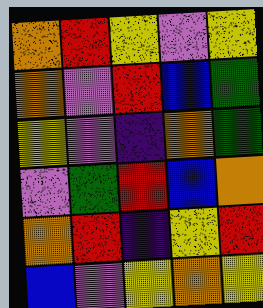[["orange", "red", "yellow", "violet", "yellow"], ["orange", "violet", "red", "blue", "green"], ["yellow", "violet", "indigo", "orange", "green"], ["violet", "green", "red", "blue", "orange"], ["orange", "red", "indigo", "yellow", "red"], ["blue", "violet", "yellow", "orange", "yellow"]]